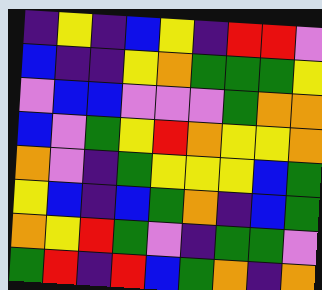[["indigo", "yellow", "indigo", "blue", "yellow", "indigo", "red", "red", "violet"], ["blue", "indigo", "indigo", "yellow", "orange", "green", "green", "green", "yellow"], ["violet", "blue", "blue", "violet", "violet", "violet", "green", "orange", "orange"], ["blue", "violet", "green", "yellow", "red", "orange", "yellow", "yellow", "orange"], ["orange", "violet", "indigo", "green", "yellow", "yellow", "yellow", "blue", "green"], ["yellow", "blue", "indigo", "blue", "green", "orange", "indigo", "blue", "green"], ["orange", "yellow", "red", "green", "violet", "indigo", "green", "green", "violet"], ["green", "red", "indigo", "red", "blue", "green", "orange", "indigo", "orange"]]